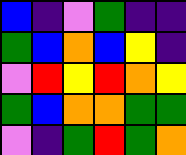[["blue", "indigo", "violet", "green", "indigo", "indigo"], ["green", "blue", "orange", "blue", "yellow", "indigo"], ["violet", "red", "yellow", "red", "orange", "yellow"], ["green", "blue", "orange", "orange", "green", "green"], ["violet", "indigo", "green", "red", "green", "orange"]]